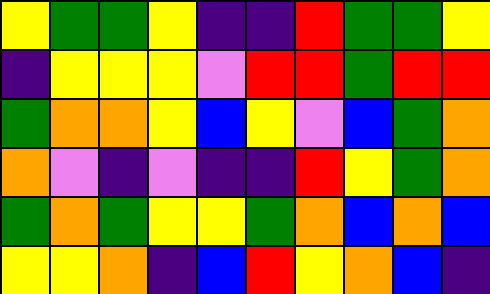[["yellow", "green", "green", "yellow", "indigo", "indigo", "red", "green", "green", "yellow"], ["indigo", "yellow", "yellow", "yellow", "violet", "red", "red", "green", "red", "red"], ["green", "orange", "orange", "yellow", "blue", "yellow", "violet", "blue", "green", "orange"], ["orange", "violet", "indigo", "violet", "indigo", "indigo", "red", "yellow", "green", "orange"], ["green", "orange", "green", "yellow", "yellow", "green", "orange", "blue", "orange", "blue"], ["yellow", "yellow", "orange", "indigo", "blue", "red", "yellow", "orange", "blue", "indigo"]]